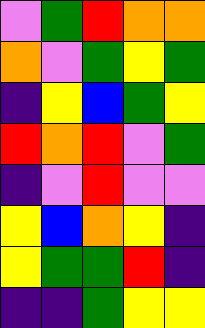[["violet", "green", "red", "orange", "orange"], ["orange", "violet", "green", "yellow", "green"], ["indigo", "yellow", "blue", "green", "yellow"], ["red", "orange", "red", "violet", "green"], ["indigo", "violet", "red", "violet", "violet"], ["yellow", "blue", "orange", "yellow", "indigo"], ["yellow", "green", "green", "red", "indigo"], ["indigo", "indigo", "green", "yellow", "yellow"]]